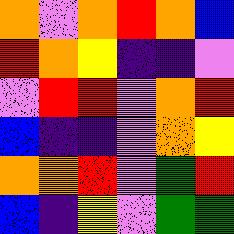[["orange", "violet", "orange", "red", "orange", "blue"], ["red", "orange", "yellow", "indigo", "indigo", "violet"], ["violet", "red", "red", "violet", "orange", "red"], ["blue", "indigo", "indigo", "violet", "orange", "yellow"], ["orange", "orange", "red", "violet", "green", "red"], ["blue", "indigo", "yellow", "violet", "green", "green"]]